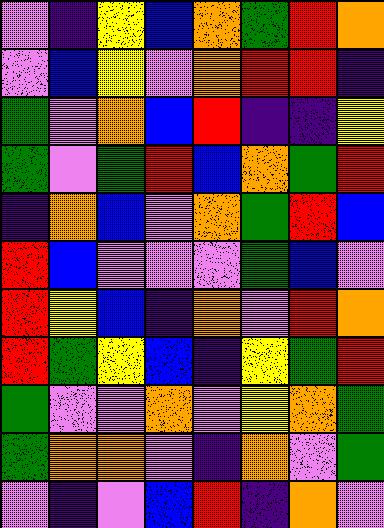[["violet", "indigo", "yellow", "blue", "orange", "green", "red", "orange"], ["violet", "blue", "yellow", "violet", "orange", "red", "red", "indigo"], ["green", "violet", "orange", "blue", "red", "indigo", "indigo", "yellow"], ["green", "violet", "green", "red", "blue", "orange", "green", "red"], ["indigo", "orange", "blue", "violet", "orange", "green", "red", "blue"], ["red", "blue", "violet", "violet", "violet", "green", "blue", "violet"], ["red", "yellow", "blue", "indigo", "orange", "violet", "red", "orange"], ["red", "green", "yellow", "blue", "indigo", "yellow", "green", "red"], ["green", "violet", "violet", "orange", "violet", "yellow", "orange", "green"], ["green", "orange", "orange", "violet", "indigo", "orange", "violet", "green"], ["violet", "indigo", "violet", "blue", "red", "indigo", "orange", "violet"]]